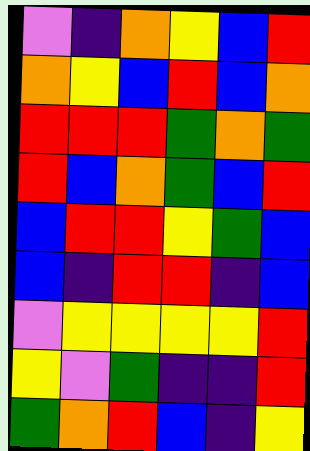[["violet", "indigo", "orange", "yellow", "blue", "red"], ["orange", "yellow", "blue", "red", "blue", "orange"], ["red", "red", "red", "green", "orange", "green"], ["red", "blue", "orange", "green", "blue", "red"], ["blue", "red", "red", "yellow", "green", "blue"], ["blue", "indigo", "red", "red", "indigo", "blue"], ["violet", "yellow", "yellow", "yellow", "yellow", "red"], ["yellow", "violet", "green", "indigo", "indigo", "red"], ["green", "orange", "red", "blue", "indigo", "yellow"]]